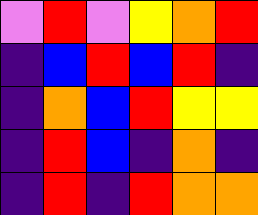[["violet", "red", "violet", "yellow", "orange", "red"], ["indigo", "blue", "red", "blue", "red", "indigo"], ["indigo", "orange", "blue", "red", "yellow", "yellow"], ["indigo", "red", "blue", "indigo", "orange", "indigo"], ["indigo", "red", "indigo", "red", "orange", "orange"]]